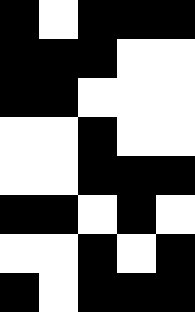[["black", "white", "black", "black", "black"], ["black", "black", "black", "white", "white"], ["black", "black", "white", "white", "white"], ["white", "white", "black", "white", "white"], ["white", "white", "black", "black", "black"], ["black", "black", "white", "black", "white"], ["white", "white", "black", "white", "black"], ["black", "white", "black", "black", "black"]]